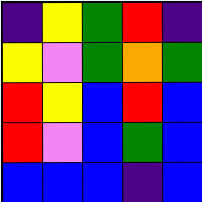[["indigo", "yellow", "green", "red", "indigo"], ["yellow", "violet", "green", "orange", "green"], ["red", "yellow", "blue", "red", "blue"], ["red", "violet", "blue", "green", "blue"], ["blue", "blue", "blue", "indigo", "blue"]]